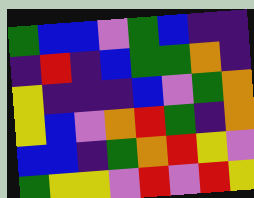[["green", "blue", "blue", "violet", "green", "blue", "indigo", "indigo"], ["indigo", "red", "indigo", "blue", "green", "green", "orange", "indigo"], ["yellow", "indigo", "indigo", "indigo", "blue", "violet", "green", "orange"], ["yellow", "blue", "violet", "orange", "red", "green", "indigo", "orange"], ["blue", "blue", "indigo", "green", "orange", "red", "yellow", "violet"], ["green", "yellow", "yellow", "violet", "red", "violet", "red", "yellow"]]